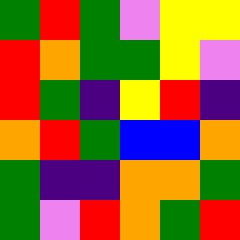[["green", "red", "green", "violet", "yellow", "yellow"], ["red", "orange", "green", "green", "yellow", "violet"], ["red", "green", "indigo", "yellow", "red", "indigo"], ["orange", "red", "green", "blue", "blue", "orange"], ["green", "indigo", "indigo", "orange", "orange", "green"], ["green", "violet", "red", "orange", "green", "red"]]